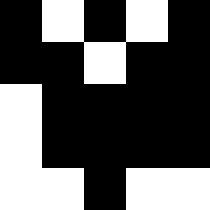[["black", "white", "black", "white", "black"], ["black", "black", "white", "black", "black"], ["white", "black", "black", "black", "black"], ["white", "black", "black", "black", "black"], ["white", "white", "black", "white", "white"]]